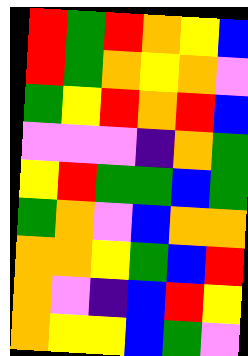[["red", "green", "red", "orange", "yellow", "blue"], ["red", "green", "orange", "yellow", "orange", "violet"], ["green", "yellow", "red", "orange", "red", "blue"], ["violet", "violet", "violet", "indigo", "orange", "green"], ["yellow", "red", "green", "green", "blue", "green"], ["green", "orange", "violet", "blue", "orange", "orange"], ["orange", "orange", "yellow", "green", "blue", "red"], ["orange", "violet", "indigo", "blue", "red", "yellow"], ["orange", "yellow", "yellow", "blue", "green", "violet"]]